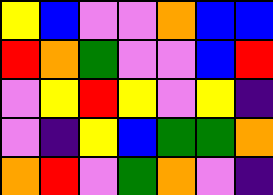[["yellow", "blue", "violet", "violet", "orange", "blue", "blue"], ["red", "orange", "green", "violet", "violet", "blue", "red"], ["violet", "yellow", "red", "yellow", "violet", "yellow", "indigo"], ["violet", "indigo", "yellow", "blue", "green", "green", "orange"], ["orange", "red", "violet", "green", "orange", "violet", "indigo"]]